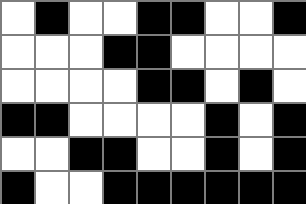[["white", "black", "white", "white", "black", "black", "white", "white", "black"], ["white", "white", "white", "black", "black", "white", "white", "white", "white"], ["white", "white", "white", "white", "black", "black", "white", "black", "white"], ["black", "black", "white", "white", "white", "white", "black", "white", "black"], ["white", "white", "black", "black", "white", "white", "black", "white", "black"], ["black", "white", "white", "black", "black", "black", "black", "black", "black"]]